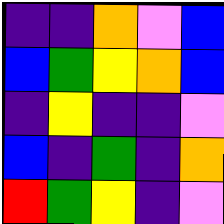[["indigo", "indigo", "orange", "violet", "blue"], ["blue", "green", "yellow", "orange", "blue"], ["indigo", "yellow", "indigo", "indigo", "violet"], ["blue", "indigo", "green", "indigo", "orange"], ["red", "green", "yellow", "indigo", "violet"]]